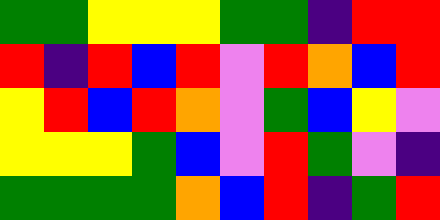[["green", "green", "yellow", "yellow", "yellow", "green", "green", "indigo", "red", "red"], ["red", "indigo", "red", "blue", "red", "violet", "red", "orange", "blue", "red"], ["yellow", "red", "blue", "red", "orange", "violet", "green", "blue", "yellow", "violet"], ["yellow", "yellow", "yellow", "green", "blue", "violet", "red", "green", "violet", "indigo"], ["green", "green", "green", "green", "orange", "blue", "red", "indigo", "green", "red"]]